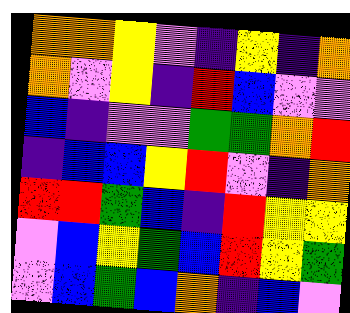[["orange", "orange", "yellow", "violet", "indigo", "yellow", "indigo", "orange"], ["orange", "violet", "yellow", "indigo", "red", "blue", "violet", "violet"], ["blue", "indigo", "violet", "violet", "green", "green", "orange", "red"], ["indigo", "blue", "blue", "yellow", "red", "violet", "indigo", "orange"], ["red", "red", "green", "blue", "indigo", "red", "yellow", "yellow"], ["violet", "blue", "yellow", "green", "blue", "red", "yellow", "green"], ["violet", "blue", "green", "blue", "orange", "indigo", "blue", "violet"]]